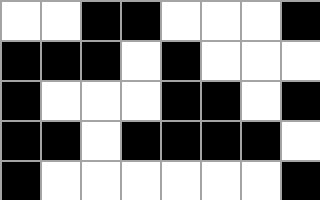[["white", "white", "black", "black", "white", "white", "white", "black"], ["black", "black", "black", "white", "black", "white", "white", "white"], ["black", "white", "white", "white", "black", "black", "white", "black"], ["black", "black", "white", "black", "black", "black", "black", "white"], ["black", "white", "white", "white", "white", "white", "white", "black"]]